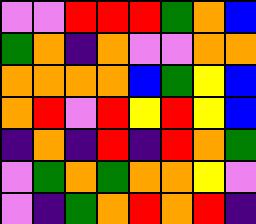[["violet", "violet", "red", "red", "red", "green", "orange", "blue"], ["green", "orange", "indigo", "orange", "violet", "violet", "orange", "orange"], ["orange", "orange", "orange", "orange", "blue", "green", "yellow", "blue"], ["orange", "red", "violet", "red", "yellow", "red", "yellow", "blue"], ["indigo", "orange", "indigo", "red", "indigo", "red", "orange", "green"], ["violet", "green", "orange", "green", "orange", "orange", "yellow", "violet"], ["violet", "indigo", "green", "orange", "red", "orange", "red", "indigo"]]